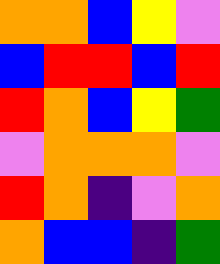[["orange", "orange", "blue", "yellow", "violet"], ["blue", "red", "red", "blue", "red"], ["red", "orange", "blue", "yellow", "green"], ["violet", "orange", "orange", "orange", "violet"], ["red", "orange", "indigo", "violet", "orange"], ["orange", "blue", "blue", "indigo", "green"]]